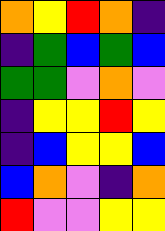[["orange", "yellow", "red", "orange", "indigo"], ["indigo", "green", "blue", "green", "blue"], ["green", "green", "violet", "orange", "violet"], ["indigo", "yellow", "yellow", "red", "yellow"], ["indigo", "blue", "yellow", "yellow", "blue"], ["blue", "orange", "violet", "indigo", "orange"], ["red", "violet", "violet", "yellow", "yellow"]]